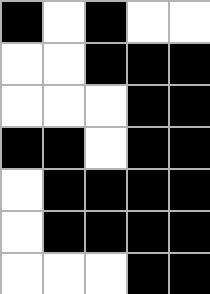[["black", "white", "black", "white", "white"], ["white", "white", "black", "black", "black"], ["white", "white", "white", "black", "black"], ["black", "black", "white", "black", "black"], ["white", "black", "black", "black", "black"], ["white", "black", "black", "black", "black"], ["white", "white", "white", "black", "black"]]